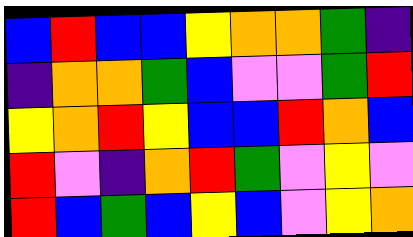[["blue", "red", "blue", "blue", "yellow", "orange", "orange", "green", "indigo"], ["indigo", "orange", "orange", "green", "blue", "violet", "violet", "green", "red"], ["yellow", "orange", "red", "yellow", "blue", "blue", "red", "orange", "blue"], ["red", "violet", "indigo", "orange", "red", "green", "violet", "yellow", "violet"], ["red", "blue", "green", "blue", "yellow", "blue", "violet", "yellow", "orange"]]